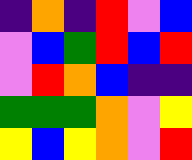[["indigo", "orange", "indigo", "red", "violet", "blue"], ["violet", "blue", "green", "red", "blue", "red"], ["violet", "red", "orange", "blue", "indigo", "indigo"], ["green", "green", "green", "orange", "violet", "yellow"], ["yellow", "blue", "yellow", "orange", "violet", "red"]]